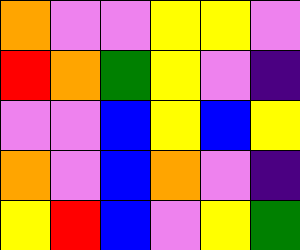[["orange", "violet", "violet", "yellow", "yellow", "violet"], ["red", "orange", "green", "yellow", "violet", "indigo"], ["violet", "violet", "blue", "yellow", "blue", "yellow"], ["orange", "violet", "blue", "orange", "violet", "indigo"], ["yellow", "red", "blue", "violet", "yellow", "green"]]